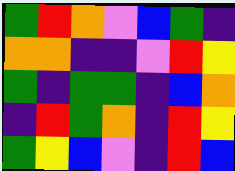[["green", "red", "orange", "violet", "blue", "green", "indigo"], ["orange", "orange", "indigo", "indigo", "violet", "red", "yellow"], ["green", "indigo", "green", "green", "indigo", "blue", "orange"], ["indigo", "red", "green", "orange", "indigo", "red", "yellow"], ["green", "yellow", "blue", "violet", "indigo", "red", "blue"]]